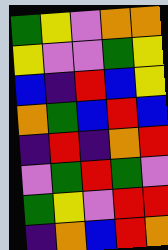[["green", "yellow", "violet", "orange", "orange"], ["yellow", "violet", "violet", "green", "yellow"], ["blue", "indigo", "red", "blue", "yellow"], ["orange", "green", "blue", "red", "blue"], ["indigo", "red", "indigo", "orange", "red"], ["violet", "green", "red", "green", "violet"], ["green", "yellow", "violet", "red", "red"], ["indigo", "orange", "blue", "red", "orange"]]